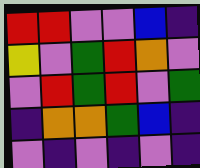[["red", "red", "violet", "violet", "blue", "indigo"], ["yellow", "violet", "green", "red", "orange", "violet"], ["violet", "red", "green", "red", "violet", "green"], ["indigo", "orange", "orange", "green", "blue", "indigo"], ["violet", "indigo", "violet", "indigo", "violet", "indigo"]]